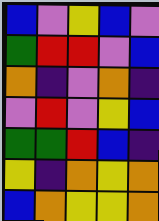[["blue", "violet", "yellow", "blue", "violet"], ["green", "red", "red", "violet", "blue"], ["orange", "indigo", "violet", "orange", "indigo"], ["violet", "red", "violet", "yellow", "blue"], ["green", "green", "red", "blue", "indigo"], ["yellow", "indigo", "orange", "yellow", "orange"], ["blue", "orange", "yellow", "yellow", "orange"]]